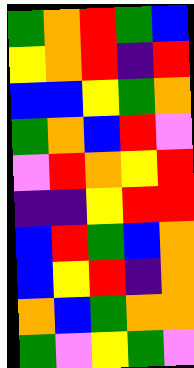[["green", "orange", "red", "green", "blue"], ["yellow", "orange", "red", "indigo", "red"], ["blue", "blue", "yellow", "green", "orange"], ["green", "orange", "blue", "red", "violet"], ["violet", "red", "orange", "yellow", "red"], ["indigo", "indigo", "yellow", "red", "red"], ["blue", "red", "green", "blue", "orange"], ["blue", "yellow", "red", "indigo", "orange"], ["orange", "blue", "green", "orange", "orange"], ["green", "violet", "yellow", "green", "violet"]]